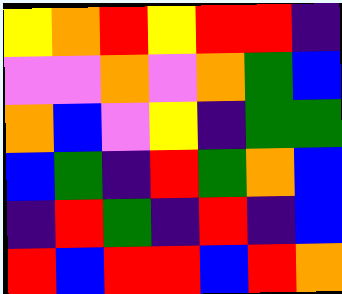[["yellow", "orange", "red", "yellow", "red", "red", "indigo"], ["violet", "violet", "orange", "violet", "orange", "green", "blue"], ["orange", "blue", "violet", "yellow", "indigo", "green", "green"], ["blue", "green", "indigo", "red", "green", "orange", "blue"], ["indigo", "red", "green", "indigo", "red", "indigo", "blue"], ["red", "blue", "red", "red", "blue", "red", "orange"]]